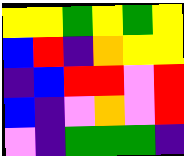[["yellow", "yellow", "green", "yellow", "green", "yellow"], ["blue", "red", "indigo", "orange", "yellow", "yellow"], ["indigo", "blue", "red", "red", "violet", "red"], ["blue", "indigo", "violet", "orange", "violet", "red"], ["violet", "indigo", "green", "green", "green", "indigo"]]